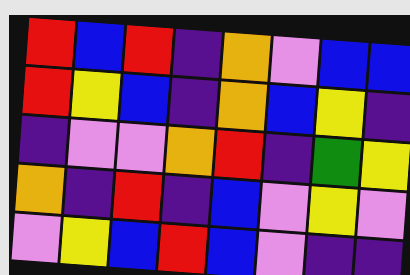[["red", "blue", "red", "indigo", "orange", "violet", "blue", "blue"], ["red", "yellow", "blue", "indigo", "orange", "blue", "yellow", "indigo"], ["indigo", "violet", "violet", "orange", "red", "indigo", "green", "yellow"], ["orange", "indigo", "red", "indigo", "blue", "violet", "yellow", "violet"], ["violet", "yellow", "blue", "red", "blue", "violet", "indigo", "indigo"]]